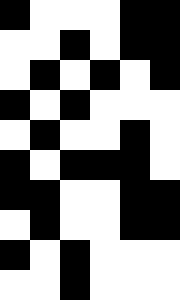[["black", "white", "white", "white", "black", "black"], ["white", "white", "black", "white", "black", "black"], ["white", "black", "white", "black", "white", "black"], ["black", "white", "black", "white", "white", "white"], ["white", "black", "white", "white", "black", "white"], ["black", "white", "black", "black", "black", "white"], ["black", "black", "white", "white", "black", "black"], ["white", "black", "white", "white", "black", "black"], ["black", "white", "black", "white", "white", "white"], ["white", "white", "black", "white", "white", "white"]]